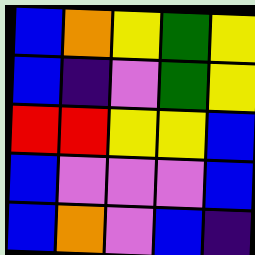[["blue", "orange", "yellow", "green", "yellow"], ["blue", "indigo", "violet", "green", "yellow"], ["red", "red", "yellow", "yellow", "blue"], ["blue", "violet", "violet", "violet", "blue"], ["blue", "orange", "violet", "blue", "indigo"]]